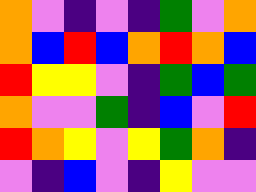[["orange", "violet", "indigo", "violet", "indigo", "green", "violet", "orange"], ["orange", "blue", "red", "blue", "orange", "red", "orange", "blue"], ["red", "yellow", "yellow", "violet", "indigo", "green", "blue", "green"], ["orange", "violet", "violet", "green", "indigo", "blue", "violet", "red"], ["red", "orange", "yellow", "violet", "yellow", "green", "orange", "indigo"], ["violet", "indigo", "blue", "violet", "indigo", "yellow", "violet", "violet"]]